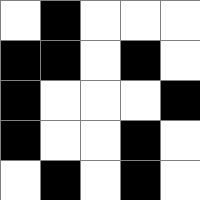[["white", "black", "white", "white", "white"], ["black", "black", "white", "black", "white"], ["black", "white", "white", "white", "black"], ["black", "white", "white", "black", "white"], ["white", "black", "white", "black", "white"]]